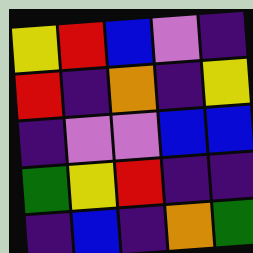[["yellow", "red", "blue", "violet", "indigo"], ["red", "indigo", "orange", "indigo", "yellow"], ["indigo", "violet", "violet", "blue", "blue"], ["green", "yellow", "red", "indigo", "indigo"], ["indigo", "blue", "indigo", "orange", "green"]]